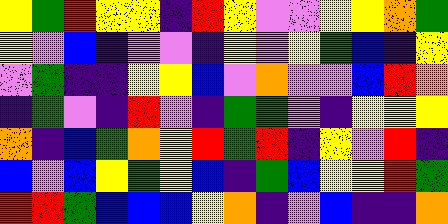[["yellow", "green", "red", "yellow", "yellow", "indigo", "red", "yellow", "violet", "violet", "yellow", "yellow", "orange", "green"], ["yellow", "violet", "blue", "indigo", "violet", "violet", "indigo", "yellow", "violet", "yellow", "green", "blue", "indigo", "yellow"], ["violet", "green", "indigo", "indigo", "yellow", "yellow", "blue", "violet", "orange", "violet", "violet", "blue", "red", "orange"], ["indigo", "green", "violet", "indigo", "red", "violet", "indigo", "green", "green", "violet", "indigo", "yellow", "yellow", "yellow"], ["orange", "indigo", "blue", "green", "orange", "yellow", "red", "green", "red", "indigo", "yellow", "violet", "red", "indigo"], ["blue", "violet", "blue", "yellow", "green", "yellow", "blue", "indigo", "green", "blue", "yellow", "yellow", "red", "green"], ["red", "red", "green", "blue", "blue", "blue", "yellow", "orange", "indigo", "violet", "blue", "indigo", "indigo", "orange"]]